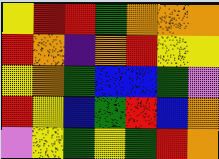[["yellow", "red", "red", "green", "orange", "orange", "orange"], ["red", "orange", "indigo", "orange", "red", "yellow", "yellow"], ["yellow", "orange", "green", "blue", "blue", "green", "violet"], ["red", "yellow", "blue", "green", "red", "blue", "orange"], ["violet", "yellow", "green", "yellow", "green", "red", "orange"]]